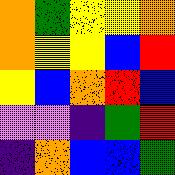[["orange", "green", "yellow", "yellow", "orange"], ["orange", "yellow", "yellow", "blue", "red"], ["yellow", "blue", "orange", "red", "blue"], ["violet", "violet", "indigo", "green", "red"], ["indigo", "orange", "blue", "blue", "green"]]